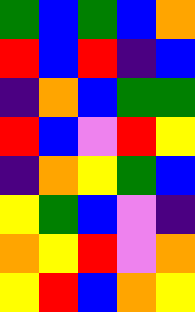[["green", "blue", "green", "blue", "orange"], ["red", "blue", "red", "indigo", "blue"], ["indigo", "orange", "blue", "green", "green"], ["red", "blue", "violet", "red", "yellow"], ["indigo", "orange", "yellow", "green", "blue"], ["yellow", "green", "blue", "violet", "indigo"], ["orange", "yellow", "red", "violet", "orange"], ["yellow", "red", "blue", "orange", "yellow"]]